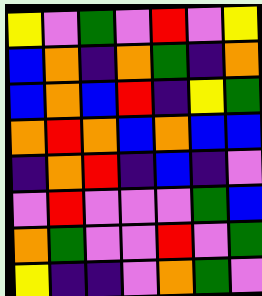[["yellow", "violet", "green", "violet", "red", "violet", "yellow"], ["blue", "orange", "indigo", "orange", "green", "indigo", "orange"], ["blue", "orange", "blue", "red", "indigo", "yellow", "green"], ["orange", "red", "orange", "blue", "orange", "blue", "blue"], ["indigo", "orange", "red", "indigo", "blue", "indigo", "violet"], ["violet", "red", "violet", "violet", "violet", "green", "blue"], ["orange", "green", "violet", "violet", "red", "violet", "green"], ["yellow", "indigo", "indigo", "violet", "orange", "green", "violet"]]